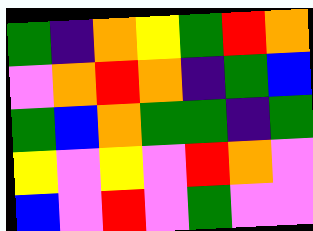[["green", "indigo", "orange", "yellow", "green", "red", "orange"], ["violet", "orange", "red", "orange", "indigo", "green", "blue"], ["green", "blue", "orange", "green", "green", "indigo", "green"], ["yellow", "violet", "yellow", "violet", "red", "orange", "violet"], ["blue", "violet", "red", "violet", "green", "violet", "violet"]]